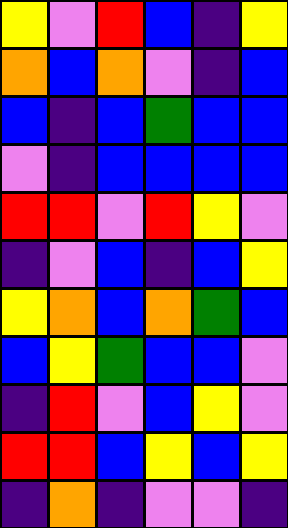[["yellow", "violet", "red", "blue", "indigo", "yellow"], ["orange", "blue", "orange", "violet", "indigo", "blue"], ["blue", "indigo", "blue", "green", "blue", "blue"], ["violet", "indigo", "blue", "blue", "blue", "blue"], ["red", "red", "violet", "red", "yellow", "violet"], ["indigo", "violet", "blue", "indigo", "blue", "yellow"], ["yellow", "orange", "blue", "orange", "green", "blue"], ["blue", "yellow", "green", "blue", "blue", "violet"], ["indigo", "red", "violet", "blue", "yellow", "violet"], ["red", "red", "blue", "yellow", "blue", "yellow"], ["indigo", "orange", "indigo", "violet", "violet", "indigo"]]